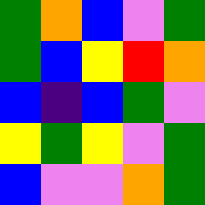[["green", "orange", "blue", "violet", "green"], ["green", "blue", "yellow", "red", "orange"], ["blue", "indigo", "blue", "green", "violet"], ["yellow", "green", "yellow", "violet", "green"], ["blue", "violet", "violet", "orange", "green"]]